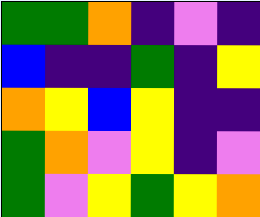[["green", "green", "orange", "indigo", "violet", "indigo"], ["blue", "indigo", "indigo", "green", "indigo", "yellow"], ["orange", "yellow", "blue", "yellow", "indigo", "indigo"], ["green", "orange", "violet", "yellow", "indigo", "violet"], ["green", "violet", "yellow", "green", "yellow", "orange"]]